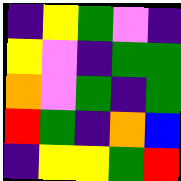[["indigo", "yellow", "green", "violet", "indigo"], ["yellow", "violet", "indigo", "green", "green"], ["orange", "violet", "green", "indigo", "green"], ["red", "green", "indigo", "orange", "blue"], ["indigo", "yellow", "yellow", "green", "red"]]